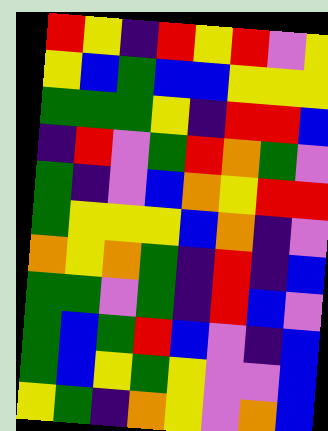[["red", "yellow", "indigo", "red", "yellow", "red", "violet", "yellow"], ["yellow", "blue", "green", "blue", "blue", "yellow", "yellow", "yellow"], ["green", "green", "green", "yellow", "indigo", "red", "red", "blue"], ["indigo", "red", "violet", "green", "red", "orange", "green", "violet"], ["green", "indigo", "violet", "blue", "orange", "yellow", "red", "red"], ["green", "yellow", "yellow", "yellow", "blue", "orange", "indigo", "violet"], ["orange", "yellow", "orange", "green", "indigo", "red", "indigo", "blue"], ["green", "green", "violet", "green", "indigo", "red", "blue", "violet"], ["green", "blue", "green", "red", "blue", "violet", "indigo", "blue"], ["green", "blue", "yellow", "green", "yellow", "violet", "violet", "blue"], ["yellow", "green", "indigo", "orange", "yellow", "violet", "orange", "blue"]]